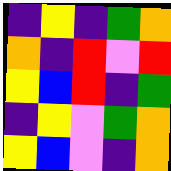[["indigo", "yellow", "indigo", "green", "orange"], ["orange", "indigo", "red", "violet", "red"], ["yellow", "blue", "red", "indigo", "green"], ["indigo", "yellow", "violet", "green", "orange"], ["yellow", "blue", "violet", "indigo", "orange"]]